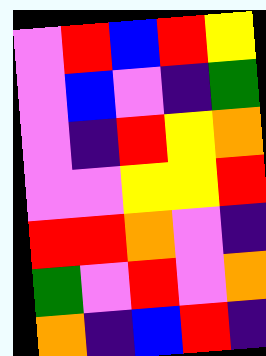[["violet", "red", "blue", "red", "yellow"], ["violet", "blue", "violet", "indigo", "green"], ["violet", "indigo", "red", "yellow", "orange"], ["violet", "violet", "yellow", "yellow", "red"], ["red", "red", "orange", "violet", "indigo"], ["green", "violet", "red", "violet", "orange"], ["orange", "indigo", "blue", "red", "indigo"]]